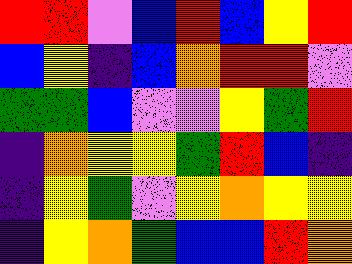[["red", "red", "violet", "blue", "red", "blue", "yellow", "red"], ["blue", "yellow", "indigo", "blue", "orange", "red", "red", "violet"], ["green", "green", "blue", "violet", "violet", "yellow", "green", "red"], ["indigo", "orange", "yellow", "yellow", "green", "red", "blue", "indigo"], ["indigo", "yellow", "green", "violet", "yellow", "orange", "yellow", "yellow"], ["indigo", "yellow", "orange", "green", "blue", "blue", "red", "orange"]]